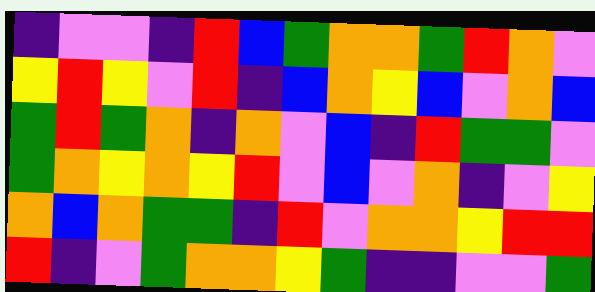[["indigo", "violet", "violet", "indigo", "red", "blue", "green", "orange", "orange", "green", "red", "orange", "violet"], ["yellow", "red", "yellow", "violet", "red", "indigo", "blue", "orange", "yellow", "blue", "violet", "orange", "blue"], ["green", "red", "green", "orange", "indigo", "orange", "violet", "blue", "indigo", "red", "green", "green", "violet"], ["green", "orange", "yellow", "orange", "yellow", "red", "violet", "blue", "violet", "orange", "indigo", "violet", "yellow"], ["orange", "blue", "orange", "green", "green", "indigo", "red", "violet", "orange", "orange", "yellow", "red", "red"], ["red", "indigo", "violet", "green", "orange", "orange", "yellow", "green", "indigo", "indigo", "violet", "violet", "green"]]